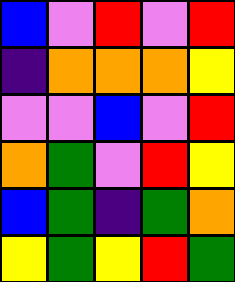[["blue", "violet", "red", "violet", "red"], ["indigo", "orange", "orange", "orange", "yellow"], ["violet", "violet", "blue", "violet", "red"], ["orange", "green", "violet", "red", "yellow"], ["blue", "green", "indigo", "green", "orange"], ["yellow", "green", "yellow", "red", "green"]]